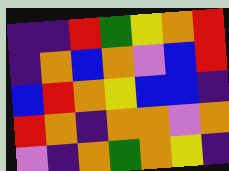[["indigo", "indigo", "red", "green", "yellow", "orange", "red"], ["indigo", "orange", "blue", "orange", "violet", "blue", "red"], ["blue", "red", "orange", "yellow", "blue", "blue", "indigo"], ["red", "orange", "indigo", "orange", "orange", "violet", "orange"], ["violet", "indigo", "orange", "green", "orange", "yellow", "indigo"]]